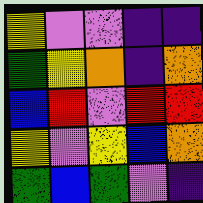[["yellow", "violet", "violet", "indigo", "indigo"], ["green", "yellow", "orange", "indigo", "orange"], ["blue", "red", "violet", "red", "red"], ["yellow", "violet", "yellow", "blue", "orange"], ["green", "blue", "green", "violet", "indigo"]]